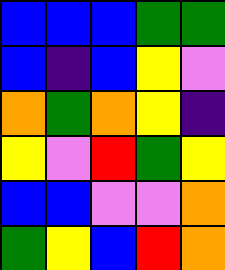[["blue", "blue", "blue", "green", "green"], ["blue", "indigo", "blue", "yellow", "violet"], ["orange", "green", "orange", "yellow", "indigo"], ["yellow", "violet", "red", "green", "yellow"], ["blue", "blue", "violet", "violet", "orange"], ["green", "yellow", "blue", "red", "orange"]]